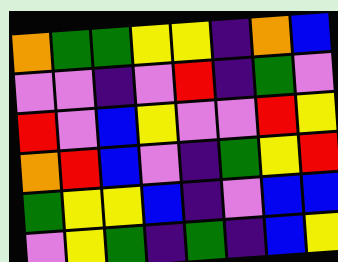[["orange", "green", "green", "yellow", "yellow", "indigo", "orange", "blue"], ["violet", "violet", "indigo", "violet", "red", "indigo", "green", "violet"], ["red", "violet", "blue", "yellow", "violet", "violet", "red", "yellow"], ["orange", "red", "blue", "violet", "indigo", "green", "yellow", "red"], ["green", "yellow", "yellow", "blue", "indigo", "violet", "blue", "blue"], ["violet", "yellow", "green", "indigo", "green", "indigo", "blue", "yellow"]]